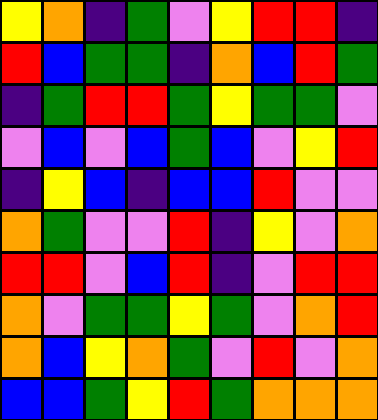[["yellow", "orange", "indigo", "green", "violet", "yellow", "red", "red", "indigo"], ["red", "blue", "green", "green", "indigo", "orange", "blue", "red", "green"], ["indigo", "green", "red", "red", "green", "yellow", "green", "green", "violet"], ["violet", "blue", "violet", "blue", "green", "blue", "violet", "yellow", "red"], ["indigo", "yellow", "blue", "indigo", "blue", "blue", "red", "violet", "violet"], ["orange", "green", "violet", "violet", "red", "indigo", "yellow", "violet", "orange"], ["red", "red", "violet", "blue", "red", "indigo", "violet", "red", "red"], ["orange", "violet", "green", "green", "yellow", "green", "violet", "orange", "red"], ["orange", "blue", "yellow", "orange", "green", "violet", "red", "violet", "orange"], ["blue", "blue", "green", "yellow", "red", "green", "orange", "orange", "orange"]]